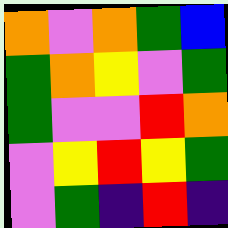[["orange", "violet", "orange", "green", "blue"], ["green", "orange", "yellow", "violet", "green"], ["green", "violet", "violet", "red", "orange"], ["violet", "yellow", "red", "yellow", "green"], ["violet", "green", "indigo", "red", "indigo"]]